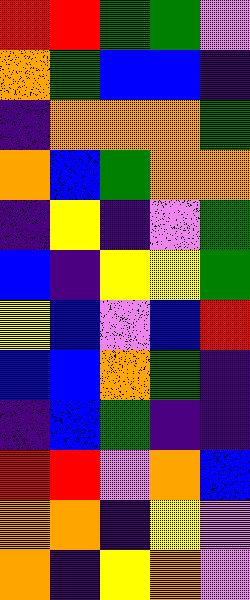[["red", "red", "green", "green", "violet"], ["orange", "green", "blue", "blue", "indigo"], ["indigo", "orange", "orange", "orange", "green"], ["orange", "blue", "green", "orange", "orange"], ["indigo", "yellow", "indigo", "violet", "green"], ["blue", "indigo", "yellow", "yellow", "green"], ["yellow", "blue", "violet", "blue", "red"], ["blue", "blue", "orange", "green", "indigo"], ["indigo", "blue", "green", "indigo", "indigo"], ["red", "red", "violet", "orange", "blue"], ["orange", "orange", "indigo", "yellow", "violet"], ["orange", "indigo", "yellow", "orange", "violet"]]